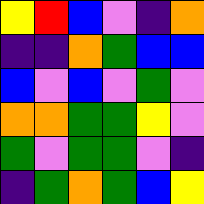[["yellow", "red", "blue", "violet", "indigo", "orange"], ["indigo", "indigo", "orange", "green", "blue", "blue"], ["blue", "violet", "blue", "violet", "green", "violet"], ["orange", "orange", "green", "green", "yellow", "violet"], ["green", "violet", "green", "green", "violet", "indigo"], ["indigo", "green", "orange", "green", "blue", "yellow"]]